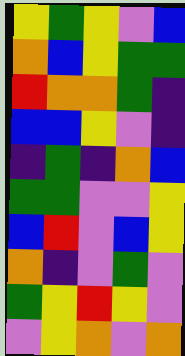[["yellow", "green", "yellow", "violet", "blue"], ["orange", "blue", "yellow", "green", "green"], ["red", "orange", "orange", "green", "indigo"], ["blue", "blue", "yellow", "violet", "indigo"], ["indigo", "green", "indigo", "orange", "blue"], ["green", "green", "violet", "violet", "yellow"], ["blue", "red", "violet", "blue", "yellow"], ["orange", "indigo", "violet", "green", "violet"], ["green", "yellow", "red", "yellow", "violet"], ["violet", "yellow", "orange", "violet", "orange"]]